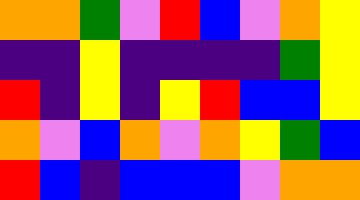[["orange", "orange", "green", "violet", "red", "blue", "violet", "orange", "yellow"], ["indigo", "indigo", "yellow", "indigo", "indigo", "indigo", "indigo", "green", "yellow"], ["red", "indigo", "yellow", "indigo", "yellow", "red", "blue", "blue", "yellow"], ["orange", "violet", "blue", "orange", "violet", "orange", "yellow", "green", "blue"], ["red", "blue", "indigo", "blue", "blue", "blue", "violet", "orange", "orange"]]